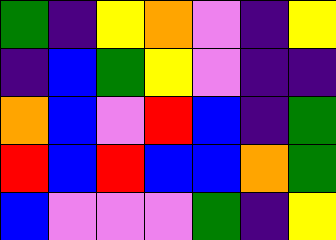[["green", "indigo", "yellow", "orange", "violet", "indigo", "yellow"], ["indigo", "blue", "green", "yellow", "violet", "indigo", "indigo"], ["orange", "blue", "violet", "red", "blue", "indigo", "green"], ["red", "blue", "red", "blue", "blue", "orange", "green"], ["blue", "violet", "violet", "violet", "green", "indigo", "yellow"]]